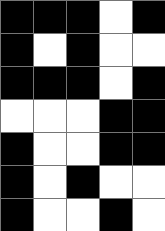[["black", "black", "black", "white", "black"], ["black", "white", "black", "white", "white"], ["black", "black", "black", "white", "black"], ["white", "white", "white", "black", "black"], ["black", "white", "white", "black", "black"], ["black", "white", "black", "white", "white"], ["black", "white", "white", "black", "white"]]